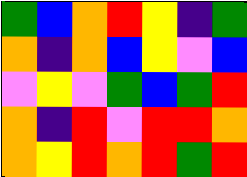[["green", "blue", "orange", "red", "yellow", "indigo", "green"], ["orange", "indigo", "orange", "blue", "yellow", "violet", "blue"], ["violet", "yellow", "violet", "green", "blue", "green", "red"], ["orange", "indigo", "red", "violet", "red", "red", "orange"], ["orange", "yellow", "red", "orange", "red", "green", "red"]]